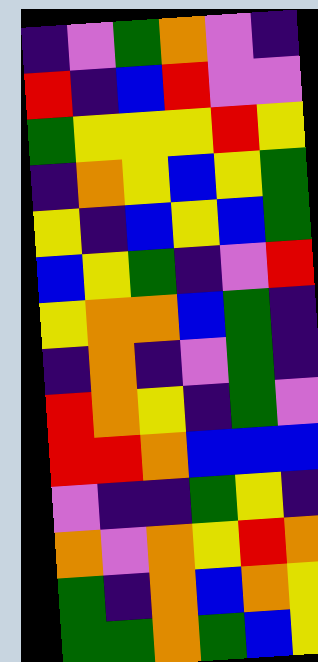[["indigo", "violet", "green", "orange", "violet", "indigo"], ["red", "indigo", "blue", "red", "violet", "violet"], ["green", "yellow", "yellow", "yellow", "red", "yellow"], ["indigo", "orange", "yellow", "blue", "yellow", "green"], ["yellow", "indigo", "blue", "yellow", "blue", "green"], ["blue", "yellow", "green", "indigo", "violet", "red"], ["yellow", "orange", "orange", "blue", "green", "indigo"], ["indigo", "orange", "indigo", "violet", "green", "indigo"], ["red", "orange", "yellow", "indigo", "green", "violet"], ["red", "red", "orange", "blue", "blue", "blue"], ["violet", "indigo", "indigo", "green", "yellow", "indigo"], ["orange", "violet", "orange", "yellow", "red", "orange"], ["green", "indigo", "orange", "blue", "orange", "yellow"], ["green", "green", "orange", "green", "blue", "yellow"]]